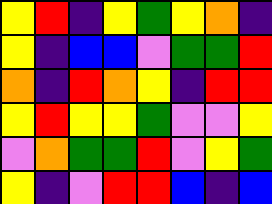[["yellow", "red", "indigo", "yellow", "green", "yellow", "orange", "indigo"], ["yellow", "indigo", "blue", "blue", "violet", "green", "green", "red"], ["orange", "indigo", "red", "orange", "yellow", "indigo", "red", "red"], ["yellow", "red", "yellow", "yellow", "green", "violet", "violet", "yellow"], ["violet", "orange", "green", "green", "red", "violet", "yellow", "green"], ["yellow", "indigo", "violet", "red", "red", "blue", "indigo", "blue"]]